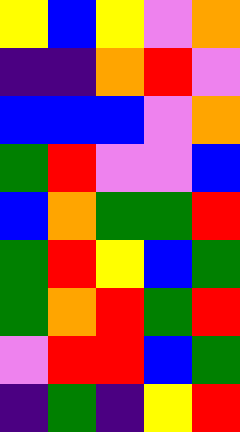[["yellow", "blue", "yellow", "violet", "orange"], ["indigo", "indigo", "orange", "red", "violet"], ["blue", "blue", "blue", "violet", "orange"], ["green", "red", "violet", "violet", "blue"], ["blue", "orange", "green", "green", "red"], ["green", "red", "yellow", "blue", "green"], ["green", "orange", "red", "green", "red"], ["violet", "red", "red", "blue", "green"], ["indigo", "green", "indigo", "yellow", "red"]]